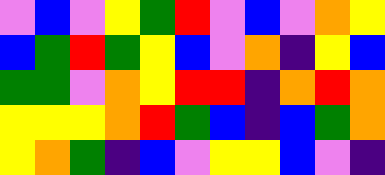[["violet", "blue", "violet", "yellow", "green", "red", "violet", "blue", "violet", "orange", "yellow"], ["blue", "green", "red", "green", "yellow", "blue", "violet", "orange", "indigo", "yellow", "blue"], ["green", "green", "violet", "orange", "yellow", "red", "red", "indigo", "orange", "red", "orange"], ["yellow", "yellow", "yellow", "orange", "red", "green", "blue", "indigo", "blue", "green", "orange"], ["yellow", "orange", "green", "indigo", "blue", "violet", "yellow", "yellow", "blue", "violet", "indigo"]]